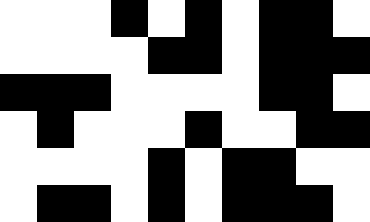[["white", "white", "white", "black", "white", "black", "white", "black", "black", "white"], ["white", "white", "white", "white", "black", "black", "white", "black", "black", "black"], ["black", "black", "black", "white", "white", "white", "white", "black", "black", "white"], ["white", "black", "white", "white", "white", "black", "white", "white", "black", "black"], ["white", "white", "white", "white", "black", "white", "black", "black", "white", "white"], ["white", "black", "black", "white", "black", "white", "black", "black", "black", "white"]]